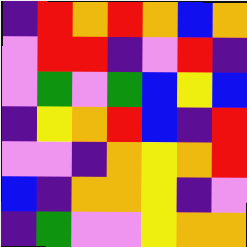[["indigo", "red", "orange", "red", "orange", "blue", "orange"], ["violet", "red", "red", "indigo", "violet", "red", "indigo"], ["violet", "green", "violet", "green", "blue", "yellow", "blue"], ["indigo", "yellow", "orange", "red", "blue", "indigo", "red"], ["violet", "violet", "indigo", "orange", "yellow", "orange", "red"], ["blue", "indigo", "orange", "orange", "yellow", "indigo", "violet"], ["indigo", "green", "violet", "violet", "yellow", "orange", "orange"]]